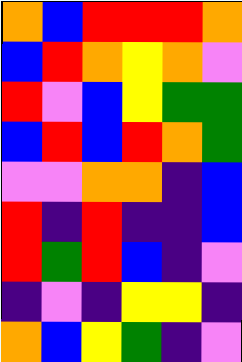[["orange", "blue", "red", "red", "red", "orange"], ["blue", "red", "orange", "yellow", "orange", "violet"], ["red", "violet", "blue", "yellow", "green", "green"], ["blue", "red", "blue", "red", "orange", "green"], ["violet", "violet", "orange", "orange", "indigo", "blue"], ["red", "indigo", "red", "indigo", "indigo", "blue"], ["red", "green", "red", "blue", "indigo", "violet"], ["indigo", "violet", "indigo", "yellow", "yellow", "indigo"], ["orange", "blue", "yellow", "green", "indigo", "violet"]]